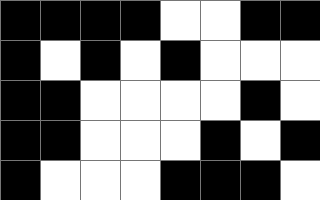[["black", "black", "black", "black", "white", "white", "black", "black"], ["black", "white", "black", "white", "black", "white", "white", "white"], ["black", "black", "white", "white", "white", "white", "black", "white"], ["black", "black", "white", "white", "white", "black", "white", "black"], ["black", "white", "white", "white", "black", "black", "black", "white"]]